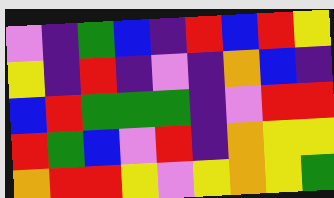[["violet", "indigo", "green", "blue", "indigo", "red", "blue", "red", "yellow"], ["yellow", "indigo", "red", "indigo", "violet", "indigo", "orange", "blue", "indigo"], ["blue", "red", "green", "green", "green", "indigo", "violet", "red", "red"], ["red", "green", "blue", "violet", "red", "indigo", "orange", "yellow", "yellow"], ["orange", "red", "red", "yellow", "violet", "yellow", "orange", "yellow", "green"]]